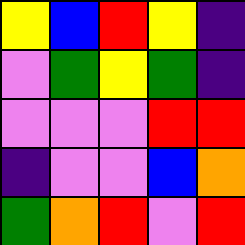[["yellow", "blue", "red", "yellow", "indigo"], ["violet", "green", "yellow", "green", "indigo"], ["violet", "violet", "violet", "red", "red"], ["indigo", "violet", "violet", "blue", "orange"], ["green", "orange", "red", "violet", "red"]]